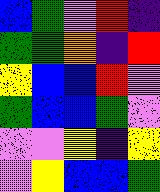[["blue", "green", "violet", "red", "indigo"], ["green", "green", "orange", "indigo", "red"], ["yellow", "blue", "blue", "red", "violet"], ["green", "blue", "blue", "green", "violet"], ["violet", "violet", "yellow", "indigo", "yellow"], ["violet", "yellow", "blue", "blue", "green"]]